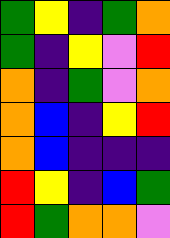[["green", "yellow", "indigo", "green", "orange"], ["green", "indigo", "yellow", "violet", "red"], ["orange", "indigo", "green", "violet", "orange"], ["orange", "blue", "indigo", "yellow", "red"], ["orange", "blue", "indigo", "indigo", "indigo"], ["red", "yellow", "indigo", "blue", "green"], ["red", "green", "orange", "orange", "violet"]]